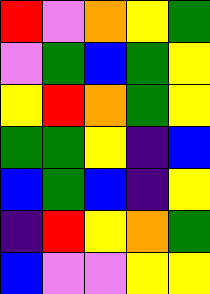[["red", "violet", "orange", "yellow", "green"], ["violet", "green", "blue", "green", "yellow"], ["yellow", "red", "orange", "green", "yellow"], ["green", "green", "yellow", "indigo", "blue"], ["blue", "green", "blue", "indigo", "yellow"], ["indigo", "red", "yellow", "orange", "green"], ["blue", "violet", "violet", "yellow", "yellow"]]